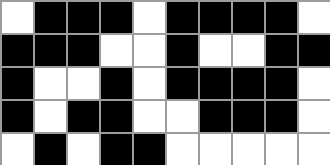[["white", "black", "black", "black", "white", "black", "black", "black", "black", "white"], ["black", "black", "black", "white", "white", "black", "white", "white", "black", "black"], ["black", "white", "white", "black", "white", "black", "black", "black", "black", "white"], ["black", "white", "black", "black", "white", "white", "black", "black", "black", "white"], ["white", "black", "white", "black", "black", "white", "white", "white", "white", "white"]]